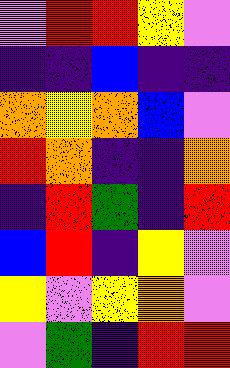[["violet", "red", "red", "yellow", "violet"], ["indigo", "indigo", "blue", "indigo", "indigo"], ["orange", "yellow", "orange", "blue", "violet"], ["red", "orange", "indigo", "indigo", "orange"], ["indigo", "red", "green", "indigo", "red"], ["blue", "red", "indigo", "yellow", "violet"], ["yellow", "violet", "yellow", "orange", "violet"], ["violet", "green", "indigo", "red", "red"]]